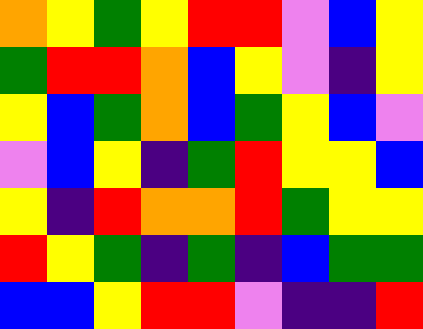[["orange", "yellow", "green", "yellow", "red", "red", "violet", "blue", "yellow"], ["green", "red", "red", "orange", "blue", "yellow", "violet", "indigo", "yellow"], ["yellow", "blue", "green", "orange", "blue", "green", "yellow", "blue", "violet"], ["violet", "blue", "yellow", "indigo", "green", "red", "yellow", "yellow", "blue"], ["yellow", "indigo", "red", "orange", "orange", "red", "green", "yellow", "yellow"], ["red", "yellow", "green", "indigo", "green", "indigo", "blue", "green", "green"], ["blue", "blue", "yellow", "red", "red", "violet", "indigo", "indigo", "red"]]